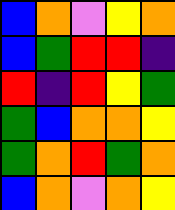[["blue", "orange", "violet", "yellow", "orange"], ["blue", "green", "red", "red", "indigo"], ["red", "indigo", "red", "yellow", "green"], ["green", "blue", "orange", "orange", "yellow"], ["green", "orange", "red", "green", "orange"], ["blue", "orange", "violet", "orange", "yellow"]]